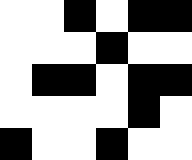[["white", "white", "black", "white", "black", "black"], ["white", "white", "white", "black", "white", "white"], ["white", "black", "black", "white", "black", "black"], ["white", "white", "white", "white", "black", "white"], ["black", "white", "white", "black", "white", "white"]]